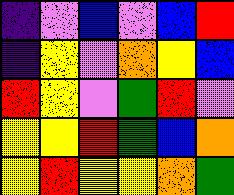[["indigo", "violet", "blue", "violet", "blue", "red"], ["indigo", "yellow", "violet", "orange", "yellow", "blue"], ["red", "yellow", "violet", "green", "red", "violet"], ["yellow", "yellow", "red", "green", "blue", "orange"], ["yellow", "red", "yellow", "yellow", "orange", "green"]]